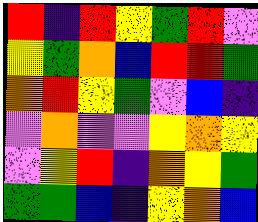[["red", "indigo", "red", "yellow", "green", "red", "violet"], ["yellow", "green", "orange", "blue", "red", "red", "green"], ["orange", "red", "yellow", "green", "violet", "blue", "indigo"], ["violet", "orange", "violet", "violet", "yellow", "orange", "yellow"], ["violet", "yellow", "red", "indigo", "orange", "yellow", "green"], ["green", "green", "blue", "indigo", "yellow", "orange", "blue"]]